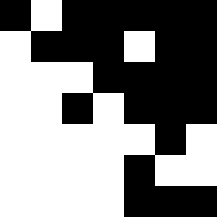[["black", "white", "black", "black", "black", "black", "black"], ["white", "black", "black", "black", "white", "black", "black"], ["white", "white", "white", "black", "black", "black", "black"], ["white", "white", "black", "white", "black", "black", "black"], ["white", "white", "white", "white", "white", "black", "white"], ["white", "white", "white", "white", "black", "white", "white"], ["white", "white", "white", "white", "black", "black", "black"]]